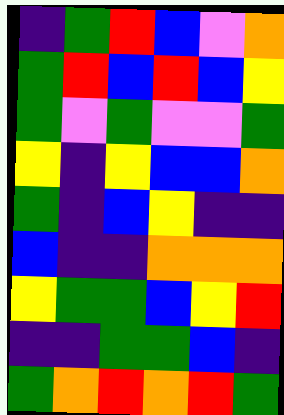[["indigo", "green", "red", "blue", "violet", "orange"], ["green", "red", "blue", "red", "blue", "yellow"], ["green", "violet", "green", "violet", "violet", "green"], ["yellow", "indigo", "yellow", "blue", "blue", "orange"], ["green", "indigo", "blue", "yellow", "indigo", "indigo"], ["blue", "indigo", "indigo", "orange", "orange", "orange"], ["yellow", "green", "green", "blue", "yellow", "red"], ["indigo", "indigo", "green", "green", "blue", "indigo"], ["green", "orange", "red", "orange", "red", "green"]]